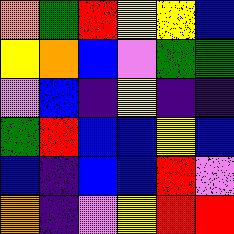[["orange", "green", "red", "yellow", "yellow", "blue"], ["yellow", "orange", "blue", "violet", "green", "green"], ["violet", "blue", "indigo", "yellow", "indigo", "indigo"], ["green", "red", "blue", "blue", "yellow", "blue"], ["blue", "indigo", "blue", "blue", "red", "violet"], ["orange", "indigo", "violet", "yellow", "red", "red"]]